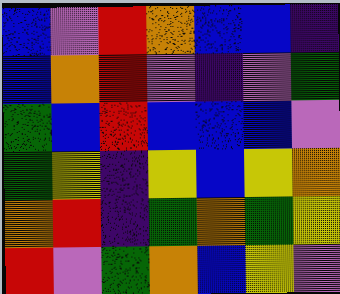[["blue", "violet", "red", "orange", "blue", "blue", "indigo"], ["blue", "orange", "red", "violet", "indigo", "violet", "green"], ["green", "blue", "red", "blue", "blue", "blue", "violet"], ["green", "yellow", "indigo", "yellow", "blue", "yellow", "orange"], ["orange", "red", "indigo", "green", "orange", "green", "yellow"], ["red", "violet", "green", "orange", "blue", "yellow", "violet"]]